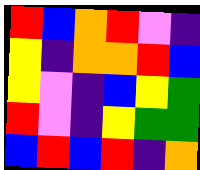[["red", "blue", "orange", "red", "violet", "indigo"], ["yellow", "indigo", "orange", "orange", "red", "blue"], ["yellow", "violet", "indigo", "blue", "yellow", "green"], ["red", "violet", "indigo", "yellow", "green", "green"], ["blue", "red", "blue", "red", "indigo", "orange"]]